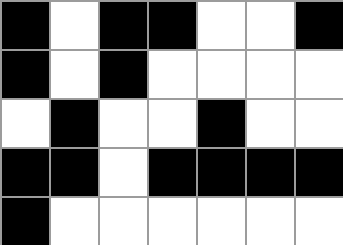[["black", "white", "black", "black", "white", "white", "black"], ["black", "white", "black", "white", "white", "white", "white"], ["white", "black", "white", "white", "black", "white", "white"], ["black", "black", "white", "black", "black", "black", "black"], ["black", "white", "white", "white", "white", "white", "white"]]